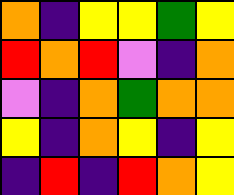[["orange", "indigo", "yellow", "yellow", "green", "yellow"], ["red", "orange", "red", "violet", "indigo", "orange"], ["violet", "indigo", "orange", "green", "orange", "orange"], ["yellow", "indigo", "orange", "yellow", "indigo", "yellow"], ["indigo", "red", "indigo", "red", "orange", "yellow"]]